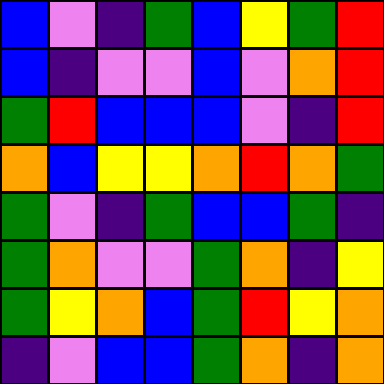[["blue", "violet", "indigo", "green", "blue", "yellow", "green", "red"], ["blue", "indigo", "violet", "violet", "blue", "violet", "orange", "red"], ["green", "red", "blue", "blue", "blue", "violet", "indigo", "red"], ["orange", "blue", "yellow", "yellow", "orange", "red", "orange", "green"], ["green", "violet", "indigo", "green", "blue", "blue", "green", "indigo"], ["green", "orange", "violet", "violet", "green", "orange", "indigo", "yellow"], ["green", "yellow", "orange", "blue", "green", "red", "yellow", "orange"], ["indigo", "violet", "blue", "blue", "green", "orange", "indigo", "orange"]]